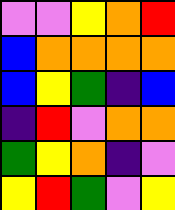[["violet", "violet", "yellow", "orange", "red"], ["blue", "orange", "orange", "orange", "orange"], ["blue", "yellow", "green", "indigo", "blue"], ["indigo", "red", "violet", "orange", "orange"], ["green", "yellow", "orange", "indigo", "violet"], ["yellow", "red", "green", "violet", "yellow"]]